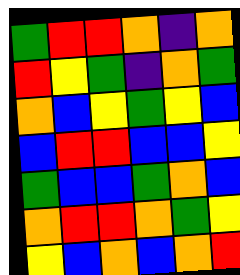[["green", "red", "red", "orange", "indigo", "orange"], ["red", "yellow", "green", "indigo", "orange", "green"], ["orange", "blue", "yellow", "green", "yellow", "blue"], ["blue", "red", "red", "blue", "blue", "yellow"], ["green", "blue", "blue", "green", "orange", "blue"], ["orange", "red", "red", "orange", "green", "yellow"], ["yellow", "blue", "orange", "blue", "orange", "red"]]